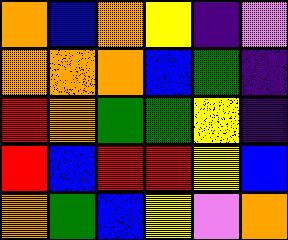[["orange", "blue", "orange", "yellow", "indigo", "violet"], ["orange", "orange", "orange", "blue", "green", "indigo"], ["red", "orange", "green", "green", "yellow", "indigo"], ["red", "blue", "red", "red", "yellow", "blue"], ["orange", "green", "blue", "yellow", "violet", "orange"]]